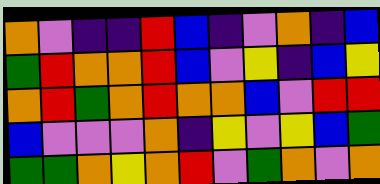[["orange", "violet", "indigo", "indigo", "red", "blue", "indigo", "violet", "orange", "indigo", "blue"], ["green", "red", "orange", "orange", "red", "blue", "violet", "yellow", "indigo", "blue", "yellow"], ["orange", "red", "green", "orange", "red", "orange", "orange", "blue", "violet", "red", "red"], ["blue", "violet", "violet", "violet", "orange", "indigo", "yellow", "violet", "yellow", "blue", "green"], ["green", "green", "orange", "yellow", "orange", "red", "violet", "green", "orange", "violet", "orange"]]